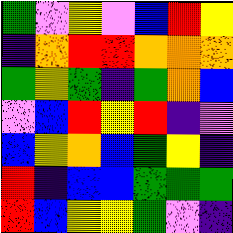[["green", "violet", "yellow", "violet", "blue", "red", "yellow"], ["indigo", "orange", "red", "red", "orange", "orange", "orange"], ["green", "yellow", "green", "indigo", "green", "orange", "blue"], ["violet", "blue", "red", "yellow", "red", "indigo", "violet"], ["blue", "yellow", "orange", "blue", "green", "yellow", "indigo"], ["red", "indigo", "blue", "blue", "green", "green", "green"], ["red", "blue", "yellow", "yellow", "green", "violet", "indigo"]]